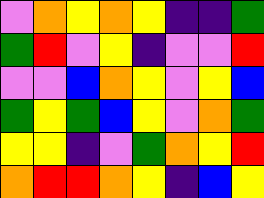[["violet", "orange", "yellow", "orange", "yellow", "indigo", "indigo", "green"], ["green", "red", "violet", "yellow", "indigo", "violet", "violet", "red"], ["violet", "violet", "blue", "orange", "yellow", "violet", "yellow", "blue"], ["green", "yellow", "green", "blue", "yellow", "violet", "orange", "green"], ["yellow", "yellow", "indigo", "violet", "green", "orange", "yellow", "red"], ["orange", "red", "red", "orange", "yellow", "indigo", "blue", "yellow"]]